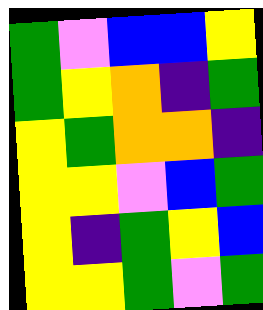[["green", "violet", "blue", "blue", "yellow"], ["green", "yellow", "orange", "indigo", "green"], ["yellow", "green", "orange", "orange", "indigo"], ["yellow", "yellow", "violet", "blue", "green"], ["yellow", "indigo", "green", "yellow", "blue"], ["yellow", "yellow", "green", "violet", "green"]]